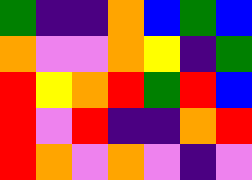[["green", "indigo", "indigo", "orange", "blue", "green", "blue"], ["orange", "violet", "violet", "orange", "yellow", "indigo", "green"], ["red", "yellow", "orange", "red", "green", "red", "blue"], ["red", "violet", "red", "indigo", "indigo", "orange", "red"], ["red", "orange", "violet", "orange", "violet", "indigo", "violet"]]